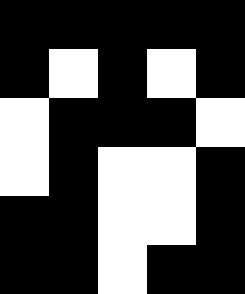[["black", "black", "black", "black", "black"], ["black", "white", "black", "white", "black"], ["white", "black", "black", "black", "white"], ["white", "black", "white", "white", "black"], ["black", "black", "white", "white", "black"], ["black", "black", "white", "black", "black"]]